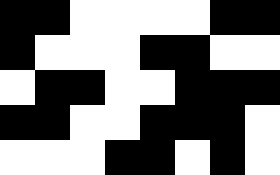[["black", "black", "white", "white", "white", "white", "black", "black"], ["black", "white", "white", "white", "black", "black", "white", "white"], ["white", "black", "black", "white", "white", "black", "black", "black"], ["black", "black", "white", "white", "black", "black", "black", "white"], ["white", "white", "white", "black", "black", "white", "black", "white"]]